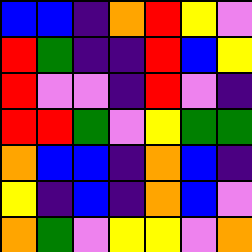[["blue", "blue", "indigo", "orange", "red", "yellow", "violet"], ["red", "green", "indigo", "indigo", "red", "blue", "yellow"], ["red", "violet", "violet", "indigo", "red", "violet", "indigo"], ["red", "red", "green", "violet", "yellow", "green", "green"], ["orange", "blue", "blue", "indigo", "orange", "blue", "indigo"], ["yellow", "indigo", "blue", "indigo", "orange", "blue", "violet"], ["orange", "green", "violet", "yellow", "yellow", "violet", "orange"]]